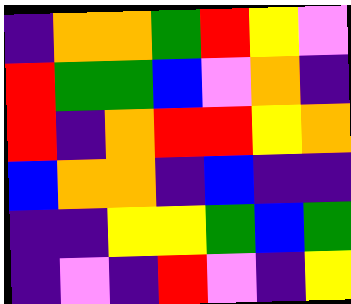[["indigo", "orange", "orange", "green", "red", "yellow", "violet"], ["red", "green", "green", "blue", "violet", "orange", "indigo"], ["red", "indigo", "orange", "red", "red", "yellow", "orange"], ["blue", "orange", "orange", "indigo", "blue", "indigo", "indigo"], ["indigo", "indigo", "yellow", "yellow", "green", "blue", "green"], ["indigo", "violet", "indigo", "red", "violet", "indigo", "yellow"]]